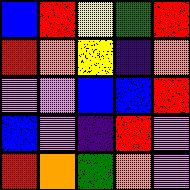[["blue", "red", "yellow", "green", "red"], ["red", "orange", "yellow", "indigo", "orange"], ["violet", "violet", "blue", "blue", "red"], ["blue", "violet", "indigo", "red", "violet"], ["red", "orange", "green", "orange", "violet"]]